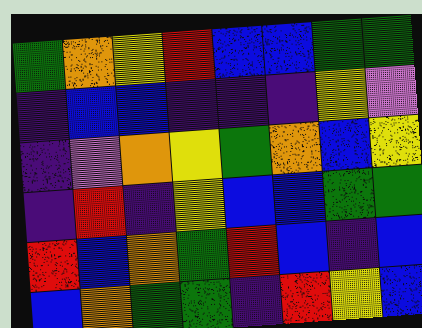[["green", "orange", "yellow", "red", "blue", "blue", "green", "green"], ["indigo", "blue", "blue", "indigo", "indigo", "indigo", "yellow", "violet"], ["indigo", "violet", "orange", "yellow", "green", "orange", "blue", "yellow"], ["indigo", "red", "indigo", "yellow", "blue", "blue", "green", "green"], ["red", "blue", "orange", "green", "red", "blue", "indigo", "blue"], ["blue", "orange", "green", "green", "indigo", "red", "yellow", "blue"]]